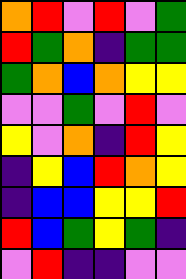[["orange", "red", "violet", "red", "violet", "green"], ["red", "green", "orange", "indigo", "green", "green"], ["green", "orange", "blue", "orange", "yellow", "yellow"], ["violet", "violet", "green", "violet", "red", "violet"], ["yellow", "violet", "orange", "indigo", "red", "yellow"], ["indigo", "yellow", "blue", "red", "orange", "yellow"], ["indigo", "blue", "blue", "yellow", "yellow", "red"], ["red", "blue", "green", "yellow", "green", "indigo"], ["violet", "red", "indigo", "indigo", "violet", "violet"]]